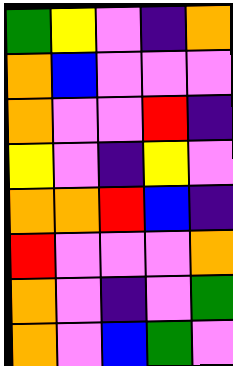[["green", "yellow", "violet", "indigo", "orange"], ["orange", "blue", "violet", "violet", "violet"], ["orange", "violet", "violet", "red", "indigo"], ["yellow", "violet", "indigo", "yellow", "violet"], ["orange", "orange", "red", "blue", "indigo"], ["red", "violet", "violet", "violet", "orange"], ["orange", "violet", "indigo", "violet", "green"], ["orange", "violet", "blue", "green", "violet"]]